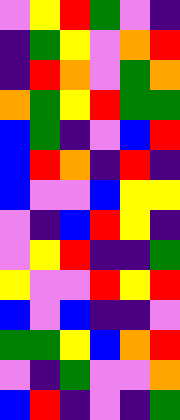[["violet", "yellow", "red", "green", "violet", "indigo"], ["indigo", "green", "yellow", "violet", "orange", "red"], ["indigo", "red", "orange", "violet", "green", "orange"], ["orange", "green", "yellow", "red", "green", "green"], ["blue", "green", "indigo", "violet", "blue", "red"], ["blue", "red", "orange", "indigo", "red", "indigo"], ["blue", "violet", "violet", "blue", "yellow", "yellow"], ["violet", "indigo", "blue", "red", "yellow", "indigo"], ["violet", "yellow", "red", "indigo", "indigo", "green"], ["yellow", "violet", "violet", "red", "yellow", "red"], ["blue", "violet", "blue", "indigo", "indigo", "violet"], ["green", "green", "yellow", "blue", "orange", "red"], ["violet", "indigo", "green", "violet", "violet", "orange"], ["blue", "red", "indigo", "violet", "indigo", "green"]]